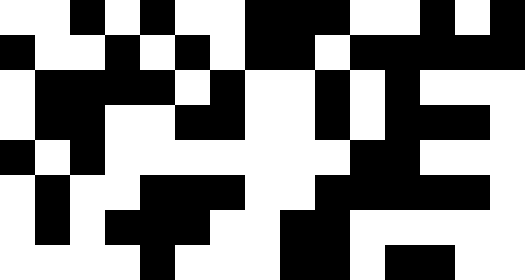[["white", "white", "black", "white", "black", "white", "white", "black", "black", "black", "white", "white", "black", "white", "black"], ["black", "white", "white", "black", "white", "black", "white", "black", "black", "white", "black", "black", "black", "black", "black"], ["white", "black", "black", "black", "black", "white", "black", "white", "white", "black", "white", "black", "white", "white", "white"], ["white", "black", "black", "white", "white", "black", "black", "white", "white", "black", "white", "black", "black", "black", "white"], ["black", "white", "black", "white", "white", "white", "white", "white", "white", "white", "black", "black", "white", "white", "white"], ["white", "black", "white", "white", "black", "black", "black", "white", "white", "black", "black", "black", "black", "black", "white"], ["white", "black", "white", "black", "black", "black", "white", "white", "black", "black", "white", "white", "white", "white", "white"], ["white", "white", "white", "white", "black", "white", "white", "white", "black", "black", "white", "black", "black", "white", "white"]]